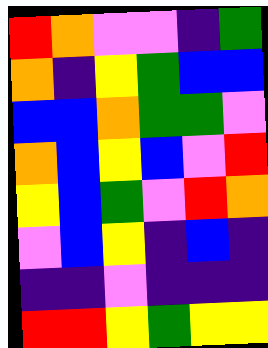[["red", "orange", "violet", "violet", "indigo", "green"], ["orange", "indigo", "yellow", "green", "blue", "blue"], ["blue", "blue", "orange", "green", "green", "violet"], ["orange", "blue", "yellow", "blue", "violet", "red"], ["yellow", "blue", "green", "violet", "red", "orange"], ["violet", "blue", "yellow", "indigo", "blue", "indigo"], ["indigo", "indigo", "violet", "indigo", "indigo", "indigo"], ["red", "red", "yellow", "green", "yellow", "yellow"]]